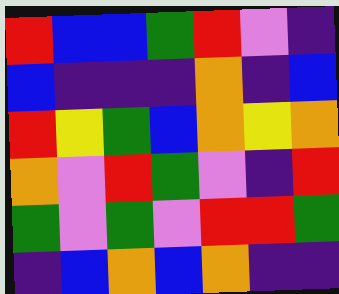[["red", "blue", "blue", "green", "red", "violet", "indigo"], ["blue", "indigo", "indigo", "indigo", "orange", "indigo", "blue"], ["red", "yellow", "green", "blue", "orange", "yellow", "orange"], ["orange", "violet", "red", "green", "violet", "indigo", "red"], ["green", "violet", "green", "violet", "red", "red", "green"], ["indigo", "blue", "orange", "blue", "orange", "indigo", "indigo"]]